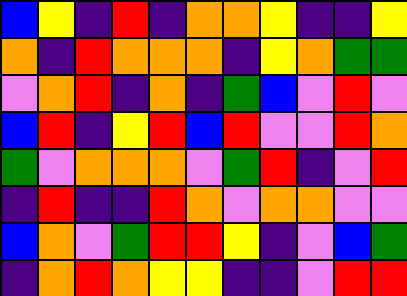[["blue", "yellow", "indigo", "red", "indigo", "orange", "orange", "yellow", "indigo", "indigo", "yellow"], ["orange", "indigo", "red", "orange", "orange", "orange", "indigo", "yellow", "orange", "green", "green"], ["violet", "orange", "red", "indigo", "orange", "indigo", "green", "blue", "violet", "red", "violet"], ["blue", "red", "indigo", "yellow", "red", "blue", "red", "violet", "violet", "red", "orange"], ["green", "violet", "orange", "orange", "orange", "violet", "green", "red", "indigo", "violet", "red"], ["indigo", "red", "indigo", "indigo", "red", "orange", "violet", "orange", "orange", "violet", "violet"], ["blue", "orange", "violet", "green", "red", "red", "yellow", "indigo", "violet", "blue", "green"], ["indigo", "orange", "red", "orange", "yellow", "yellow", "indigo", "indigo", "violet", "red", "red"]]